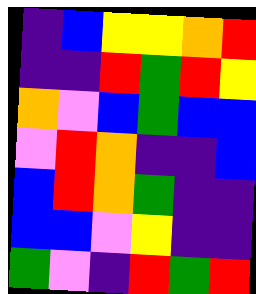[["indigo", "blue", "yellow", "yellow", "orange", "red"], ["indigo", "indigo", "red", "green", "red", "yellow"], ["orange", "violet", "blue", "green", "blue", "blue"], ["violet", "red", "orange", "indigo", "indigo", "blue"], ["blue", "red", "orange", "green", "indigo", "indigo"], ["blue", "blue", "violet", "yellow", "indigo", "indigo"], ["green", "violet", "indigo", "red", "green", "red"]]